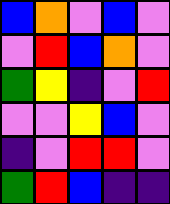[["blue", "orange", "violet", "blue", "violet"], ["violet", "red", "blue", "orange", "violet"], ["green", "yellow", "indigo", "violet", "red"], ["violet", "violet", "yellow", "blue", "violet"], ["indigo", "violet", "red", "red", "violet"], ["green", "red", "blue", "indigo", "indigo"]]